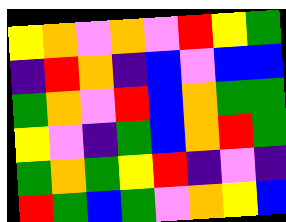[["yellow", "orange", "violet", "orange", "violet", "red", "yellow", "green"], ["indigo", "red", "orange", "indigo", "blue", "violet", "blue", "blue"], ["green", "orange", "violet", "red", "blue", "orange", "green", "green"], ["yellow", "violet", "indigo", "green", "blue", "orange", "red", "green"], ["green", "orange", "green", "yellow", "red", "indigo", "violet", "indigo"], ["red", "green", "blue", "green", "violet", "orange", "yellow", "blue"]]